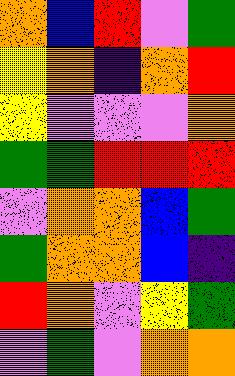[["orange", "blue", "red", "violet", "green"], ["yellow", "orange", "indigo", "orange", "red"], ["yellow", "violet", "violet", "violet", "orange"], ["green", "green", "red", "red", "red"], ["violet", "orange", "orange", "blue", "green"], ["green", "orange", "orange", "blue", "indigo"], ["red", "orange", "violet", "yellow", "green"], ["violet", "green", "violet", "orange", "orange"]]